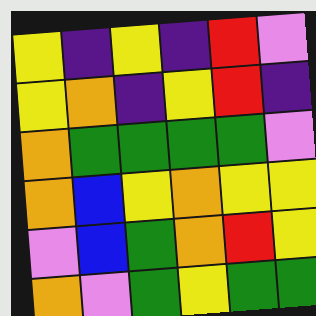[["yellow", "indigo", "yellow", "indigo", "red", "violet"], ["yellow", "orange", "indigo", "yellow", "red", "indigo"], ["orange", "green", "green", "green", "green", "violet"], ["orange", "blue", "yellow", "orange", "yellow", "yellow"], ["violet", "blue", "green", "orange", "red", "yellow"], ["orange", "violet", "green", "yellow", "green", "green"]]